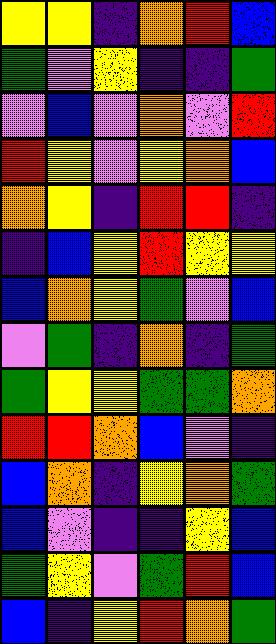[["yellow", "yellow", "indigo", "orange", "red", "blue"], ["green", "violet", "yellow", "indigo", "indigo", "green"], ["violet", "blue", "violet", "orange", "violet", "red"], ["red", "yellow", "violet", "yellow", "orange", "blue"], ["orange", "yellow", "indigo", "red", "red", "indigo"], ["indigo", "blue", "yellow", "red", "yellow", "yellow"], ["blue", "orange", "yellow", "green", "violet", "blue"], ["violet", "green", "indigo", "orange", "indigo", "green"], ["green", "yellow", "yellow", "green", "green", "orange"], ["red", "red", "orange", "blue", "violet", "indigo"], ["blue", "orange", "indigo", "yellow", "orange", "green"], ["blue", "violet", "indigo", "indigo", "yellow", "blue"], ["green", "yellow", "violet", "green", "red", "blue"], ["blue", "indigo", "yellow", "red", "orange", "green"]]